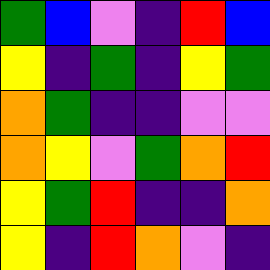[["green", "blue", "violet", "indigo", "red", "blue"], ["yellow", "indigo", "green", "indigo", "yellow", "green"], ["orange", "green", "indigo", "indigo", "violet", "violet"], ["orange", "yellow", "violet", "green", "orange", "red"], ["yellow", "green", "red", "indigo", "indigo", "orange"], ["yellow", "indigo", "red", "orange", "violet", "indigo"]]